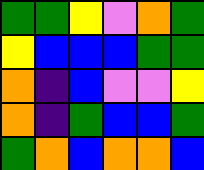[["green", "green", "yellow", "violet", "orange", "green"], ["yellow", "blue", "blue", "blue", "green", "green"], ["orange", "indigo", "blue", "violet", "violet", "yellow"], ["orange", "indigo", "green", "blue", "blue", "green"], ["green", "orange", "blue", "orange", "orange", "blue"]]